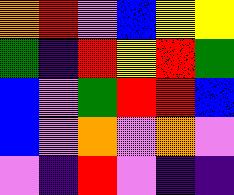[["orange", "red", "violet", "blue", "yellow", "yellow"], ["green", "indigo", "red", "yellow", "red", "green"], ["blue", "violet", "green", "red", "red", "blue"], ["blue", "violet", "orange", "violet", "orange", "violet"], ["violet", "indigo", "red", "violet", "indigo", "indigo"]]